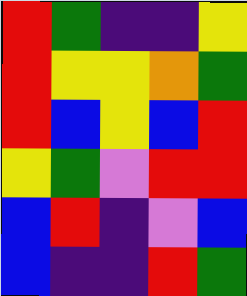[["red", "green", "indigo", "indigo", "yellow"], ["red", "yellow", "yellow", "orange", "green"], ["red", "blue", "yellow", "blue", "red"], ["yellow", "green", "violet", "red", "red"], ["blue", "red", "indigo", "violet", "blue"], ["blue", "indigo", "indigo", "red", "green"]]